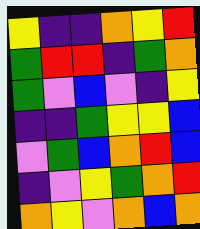[["yellow", "indigo", "indigo", "orange", "yellow", "red"], ["green", "red", "red", "indigo", "green", "orange"], ["green", "violet", "blue", "violet", "indigo", "yellow"], ["indigo", "indigo", "green", "yellow", "yellow", "blue"], ["violet", "green", "blue", "orange", "red", "blue"], ["indigo", "violet", "yellow", "green", "orange", "red"], ["orange", "yellow", "violet", "orange", "blue", "orange"]]